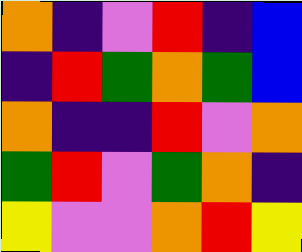[["orange", "indigo", "violet", "red", "indigo", "blue"], ["indigo", "red", "green", "orange", "green", "blue"], ["orange", "indigo", "indigo", "red", "violet", "orange"], ["green", "red", "violet", "green", "orange", "indigo"], ["yellow", "violet", "violet", "orange", "red", "yellow"]]